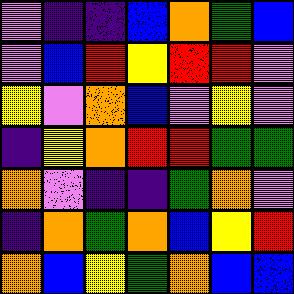[["violet", "indigo", "indigo", "blue", "orange", "green", "blue"], ["violet", "blue", "red", "yellow", "red", "red", "violet"], ["yellow", "violet", "orange", "blue", "violet", "yellow", "violet"], ["indigo", "yellow", "orange", "red", "red", "green", "green"], ["orange", "violet", "indigo", "indigo", "green", "orange", "violet"], ["indigo", "orange", "green", "orange", "blue", "yellow", "red"], ["orange", "blue", "yellow", "green", "orange", "blue", "blue"]]